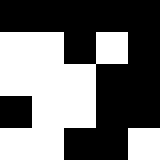[["black", "black", "black", "black", "black"], ["white", "white", "black", "white", "black"], ["white", "white", "white", "black", "black"], ["black", "white", "white", "black", "black"], ["white", "white", "black", "black", "white"]]